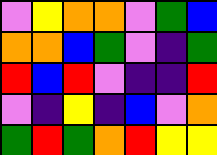[["violet", "yellow", "orange", "orange", "violet", "green", "blue"], ["orange", "orange", "blue", "green", "violet", "indigo", "green"], ["red", "blue", "red", "violet", "indigo", "indigo", "red"], ["violet", "indigo", "yellow", "indigo", "blue", "violet", "orange"], ["green", "red", "green", "orange", "red", "yellow", "yellow"]]